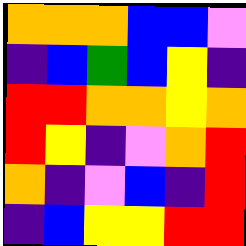[["orange", "orange", "orange", "blue", "blue", "violet"], ["indigo", "blue", "green", "blue", "yellow", "indigo"], ["red", "red", "orange", "orange", "yellow", "orange"], ["red", "yellow", "indigo", "violet", "orange", "red"], ["orange", "indigo", "violet", "blue", "indigo", "red"], ["indigo", "blue", "yellow", "yellow", "red", "red"]]